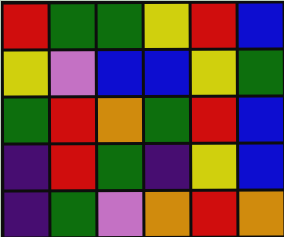[["red", "green", "green", "yellow", "red", "blue"], ["yellow", "violet", "blue", "blue", "yellow", "green"], ["green", "red", "orange", "green", "red", "blue"], ["indigo", "red", "green", "indigo", "yellow", "blue"], ["indigo", "green", "violet", "orange", "red", "orange"]]